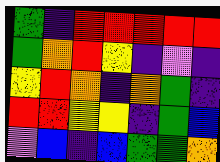[["green", "indigo", "red", "red", "red", "red", "red"], ["green", "orange", "red", "yellow", "indigo", "violet", "indigo"], ["yellow", "red", "orange", "indigo", "orange", "green", "indigo"], ["red", "red", "yellow", "yellow", "indigo", "green", "blue"], ["violet", "blue", "indigo", "blue", "green", "green", "orange"]]